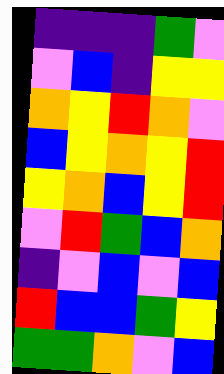[["indigo", "indigo", "indigo", "green", "violet"], ["violet", "blue", "indigo", "yellow", "yellow"], ["orange", "yellow", "red", "orange", "violet"], ["blue", "yellow", "orange", "yellow", "red"], ["yellow", "orange", "blue", "yellow", "red"], ["violet", "red", "green", "blue", "orange"], ["indigo", "violet", "blue", "violet", "blue"], ["red", "blue", "blue", "green", "yellow"], ["green", "green", "orange", "violet", "blue"]]